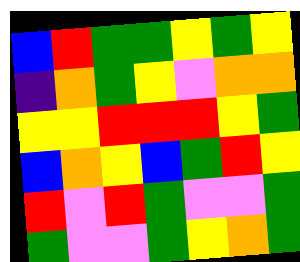[["blue", "red", "green", "green", "yellow", "green", "yellow"], ["indigo", "orange", "green", "yellow", "violet", "orange", "orange"], ["yellow", "yellow", "red", "red", "red", "yellow", "green"], ["blue", "orange", "yellow", "blue", "green", "red", "yellow"], ["red", "violet", "red", "green", "violet", "violet", "green"], ["green", "violet", "violet", "green", "yellow", "orange", "green"]]